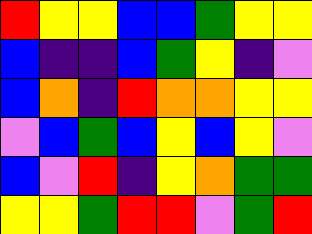[["red", "yellow", "yellow", "blue", "blue", "green", "yellow", "yellow"], ["blue", "indigo", "indigo", "blue", "green", "yellow", "indigo", "violet"], ["blue", "orange", "indigo", "red", "orange", "orange", "yellow", "yellow"], ["violet", "blue", "green", "blue", "yellow", "blue", "yellow", "violet"], ["blue", "violet", "red", "indigo", "yellow", "orange", "green", "green"], ["yellow", "yellow", "green", "red", "red", "violet", "green", "red"]]